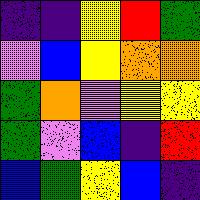[["indigo", "indigo", "yellow", "red", "green"], ["violet", "blue", "yellow", "orange", "orange"], ["green", "orange", "violet", "yellow", "yellow"], ["green", "violet", "blue", "indigo", "red"], ["blue", "green", "yellow", "blue", "indigo"]]